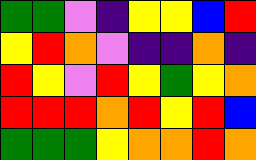[["green", "green", "violet", "indigo", "yellow", "yellow", "blue", "red"], ["yellow", "red", "orange", "violet", "indigo", "indigo", "orange", "indigo"], ["red", "yellow", "violet", "red", "yellow", "green", "yellow", "orange"], ["red", "red", "red", "orange", "red", "yellow", "red", "blue"], ["green", "green", "green", "yellow", "orange", "orange", "red", "orange"]]